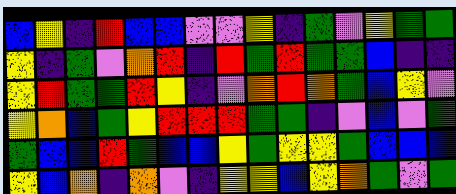[["blue", "yellow", "indigo", "red", "blue", "blue", "violet", "violet", "yellow", "indigo", "green", "violet", "yellow", "green", "green"], ["yellow", "indigo", "green", "violet", "orange", "red", "indigo", "red", "green", "red", "green", "green", "blue", "indigo", "indigo"], ["yellow", "red", "green", "green", "red", "yellow", "indigo", "violet", "orange", "red", "orange", "green", "blue", "yellow", "violet"], ["yellow", "orange", "blue", "green", "yellow", "red", "red", "red", "green", "green", "indigo", "violet", "blue", "violet", "green"], ["green", "blue", "blue", "red", "green", "blue", "blue", "yellow", "green", "yellow", "yellow", "green", "blue", "blue", "blue"], ["yellow", "blue", "orange", "indigo", "orange", "violet", "indigo", "yellow", "yellow", "blue", "yellow", "orange", "green", "violet", "green"]]